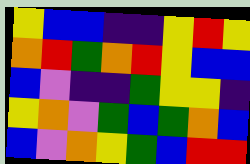[["yellow", "blue", "blue", "indigo", "indigo", "yellow", "red", "yellow"], ["orange", "red", "green", "orange", "red", "yellow", "blue", "blue"], ["blue", "violet", "indigo", "indigo", "green", "yellow", "yellow", "indigo"], ["yellow", "orange", "violet", "green", "blue", "green", "orange", "blue"], ["blue", "violet", "orange", "yellow", "green", "blue", "red", "red"]]